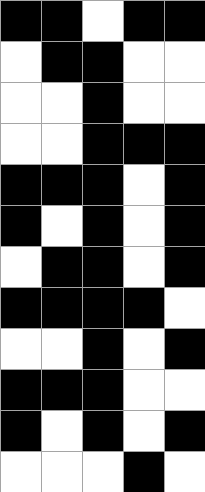[["black", "black", "white", "black", "black"], ["white", "black", "black", "white", "white"], ["white", "white", "black", "white", "white"], ["white", "white", "black", "black", "black"], ["black", "black", "black", "white", "black"], ["black", "white", "black", "white", "black"], ["white", "black", "black", "white", "black"], ["black", "black", "black", "black", "white"], ["white", "white", "black", "white", "black"], ["black", "black", "black", "white", "white"], ["black", "white", "black", "white", "black"], ["white", "white", "white", "black", "white"]]